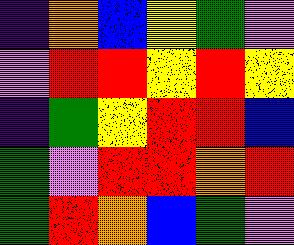[["indigo", "orange", "blue", "yellow", "green", "violet"], ["violet", "red", "red", "yellow", "red", "yellow"], ["indigo", "green", "yellow", "red", "red", "blue"], ["green", "violet", "red", "red", "orange", "red"], ["green", "red", "orange", "blue", "green", "violet"]]